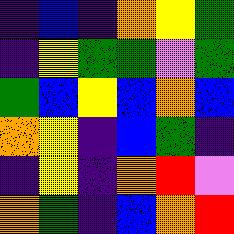[["indigo", "blue", "indigo", "orange", "yellow", "green"], ["indigo", "yellow", "green", "green", "violet", "green"], ["green", "blue", "yellow", "blue", "orange", "blue"], ["orange", "yellow", "indigo", "blue", "green", "indigo"], ["indigo", "yellow", "indigo", "orange", "red", "violet"], ["orange", "green", "indigo", "blue", "orange", "red"]]